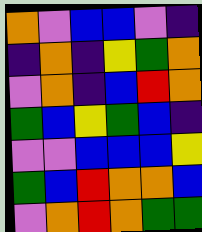[["orange", "violet", "blue", "blue", "violet", "indigo"], ["indigo", "orange", "indigo", "yellow", "green", "orange"], ["violet", "orange", "indigo", "blue", "red", "orange"], ["green", "blue", "yellow", "green", "blue", "indigo"], ["violet", "violet", "blue", "blue", "blue", "yellow"], ["green", "blue", "red", "orange", "orange", "blue"], ["violet", "orange", "red", "orange", "green", "green"]]